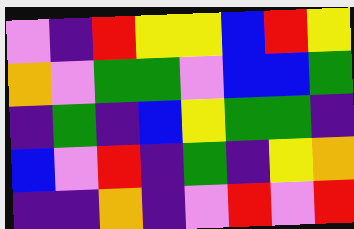[["violet", "indigo", "red", "yellow", "yellow", "blue", "red", "yellow"], ["orange", "violet", "green", "green", "violet", "blue", "blue", "green"], ["indigo", "green", "indigo", "blue", "yellow", "green", "green", "indigo"], ["blue", "violet", "red", "indigo", "green", "indigo", "yellow", "orange"], ["indigo", "indigo", "orange", "indigo", "violet", "red", "violet", "red"]]